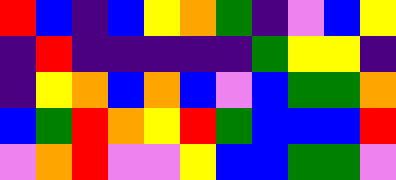[["red", "blue", "indigo", "blue", "yellow", "orange", "green", "indigo", "violet", "blue", "yellow"], ["indigo", "red", "indigo", "indigo", "indigo", "indigo", "indigo", "green", "yellow", "yellow", "indigo"], ["indigo", "yellow", "orange", "blue", "orange", "blue", "violet", "blue", "green", "green", "orange"], ["blue", "green", "red", "orange", "yellow", "red", "green", "blue", "blue", "blue", "red"], ["violet", "orange", "red", "violet", "violet", "yellow", "blue", "blue", "green", "green", "violet"]]